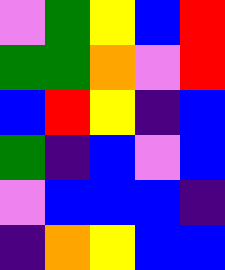[["violet", "green", "yellow", "blue", "red"], ["green", "green", "orange", "violet", "red"], ["blue", "red", "yellow", "indigo", "blue"], ["green", "indigo", "blue", "violet", "blue"], ["violet", "blue", "blue", "blue", "indigo"], ["indigo", "orange", "yellow", "blue", "blue"]]